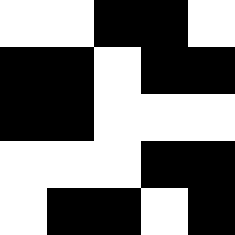[["white", "white", "black", "black", "white"], ["black", "black", "white", "black", "black"], ["black", "black", "white", "white", "white"], ["white", "white", "white", "black", "black"], ["white", "black", "black", "white", "black"]]